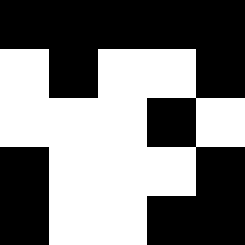[["black", "black", "black", "black", "black"], ["white", "black", "white", "white", "black"], ["white", "white", "white", "black", "white"], ["black", "white", "white", "white", "black"], ["black", "white", "white", "black", "black"]]